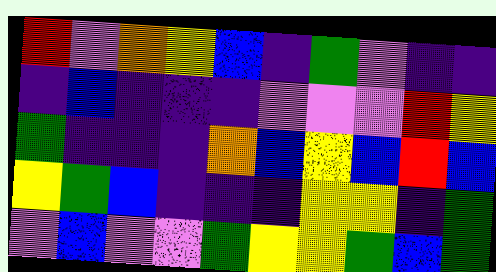[["red", "violet", "orange", "yellow", "blue", "indigo", "green", "violet", "indigo", "indigo"], ["indigo", "blue", "indigo", "indigo", "indigo", "violet", "violet", "violet", "red", "yellow"], ["green", "indigo", "indigo", "indigo", "orange", "blue", "yellow", "blue", "red", "blue"], ["yellow", "green", "blue", "indigo", "indigo", "indigo", "yellow", "yellow", "indigo", "green"], ["violet", "blue", "violet", "violet", "green", "yellow", "yellow", "green", "blue", "green"]]